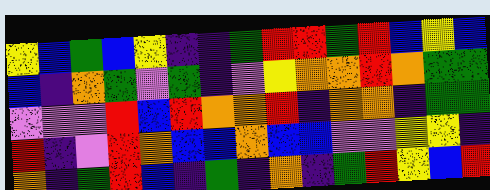[["yellow", "blue", "green", "blue", "yellow", "indigo", "indigo", "green", "red", "red", "green", "red", "blue", "yellow", "blue"], ["blue", "indigo", "orange", "green", "violet", "green", "indigo", "violet", "yellow", "orange", "orange", "red", "orange", "green", "green"], ["violet", "violet", "violet", "red", "blue", "red", "orange", "orange", "red", "indigo", "orange", "orange", "indigo", "green", "green"], ["red", "indigo", "violet", "red", "orange", "blue", "blue", "orange", "blue", "blue", "violet", "violet", "yellow", "yellow", "indigo"], ["orange", "indigo", "green", "red", "blue", "indigo", "green", "indigo", "orange", "indigo", "green", "red", "yellow", "blue", "red"]]